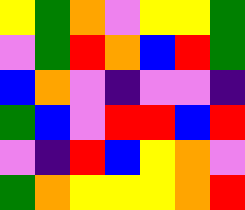[["yellow", "green", "orange", "violet", "yellow", "yellow", "green"], ["violet", "green", "red", "orange", "blue", "red", "green"], ["blue", "orange", "violet", "indigo", "violet", "violet", "indigo"], ["green", "blue", "violet", "red", "red", "blue", "red"], ["violet", "indigo", "red", "blue", "yellow", "orange", "violet"], ["green", "orange", "yellow", "yellow", "yellow", "orange", "red"]]